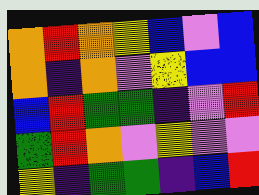[["orange", "red", "orange", "yellow", "blue", "violet", "blue"], ["orange", "indigo", "orange", "violet", "yellow", "blue", "blue"], ["blue", "red", "green", "green", "indigo", "violet", "red"], ["green", "red", "orange", "violet", "yellow", "violet", "violet"], ["yellow", "indigo", "green", "green", "indigo", "blue", "red"]]